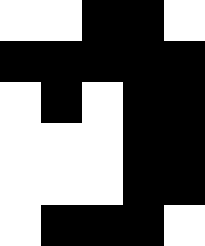[["white", "white", "black", "black", "white"], ["black", "black", "black", "black", "black"], ["white", "black", "white", "black", "black"], ["white", "white", "white", "black", "black"], ["white", "white", "white", "black", "black"], ["white", "black", "black", "black", "white"]]